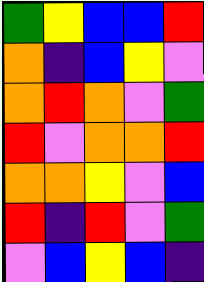[["green", "yellow", "blue", "blue", "red"], ["orange", "indigo", "blue", "yellow", "violet"], ["orange", "red", "orange", "violet", "green"], ["red", "violet", "orange", "orange", "red"], ["orange", "orange", "yellow", "violet", "blue"], ["red", "indigo", "red", "violet", "green"], ["violet", "blue", "yellow", "blue", "indigo"]]